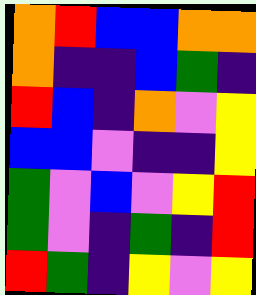[["orange", "red", "blue", "blue", "orange", "orange"], ["orange", "indigo", "indigo", "blue", "green", "indigo"], ["red", "blue", "indigo", "orange", "violet", "yellow"], ["blue", "blue", "violet", "indigo", "indigo", "yellow"], ["green", "violet", "blue", "violet", "yellow", "red"], ["green", "violet", "indigo", "green", "indigo", "red"], ["red", "green", "indigo", "yellow", "violet", "yellow"]]